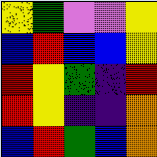[["yellow", "green", "violet", "violet", "yellow"], ["blue", "red", "blue", "blue", "yellow"], ["red", "yellow", "green", "indigo", "red"], ["red", "yellow", "indigo", "indigo", "orange"], ["blue", "red", "green", "blue", "orange"]]